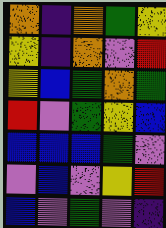[["orange", "indigo", "orange", "green", "yellow"], ["yellow", "indigo", "orange", "violet", "red"], ["yellow", "blue", "green", "orange", "green"], ["red", "violet", "green", "yellow", "blue"], ["blue", "blue", "blue", "green", "violet"], ["violet", "blue", "violet", "yellow", "red"], ["blue", "violet", "green", "violet", "indigo"]]